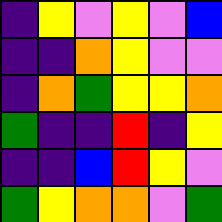[["indigo", "yellow", "violet", "yellow", "violet", "blue"], ["indigo", "indigo", "orange", "yellow", "violet", "violet"], ["indigo", "orange", "green", "yellow", "yellow", "orange"], ["green", "indigo", "indigo", "red", "indigo", "yellow"], ["indigo", "indigo", "blue", "red", "yellow", "violet"], ["green", "yellow", "orange", "orange", "violet", "green"]]